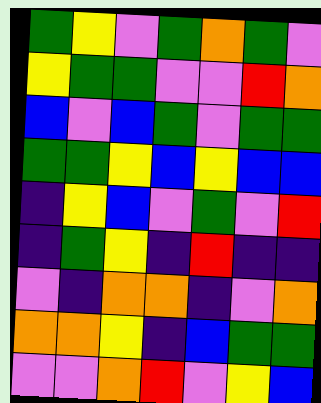[["green", "yellow", "violet", "green", "orange", "green", "violet"], ["yellow", "green", "green", "violet", "violet", "red", "orange"], ["blue", "violet", "blue", "green", "violet", "green", "green"], ["green", "green", "yellow", "blue", "yellow", "blue", "blue"], ["indigo", "yellow", "blue", "violet", "green", "violet", "red"], ["indigo", "green", "yellow", "indigo", "red", "indigo", "indigo"], ["violet", "indigo", "orange", "orange", "indigo", "violet", "orange"], ["orange", "orange", "yellow", "indigo", "blue", "green", "green"], ["violet", "violet", "orange", "red", "violet", "yellow", "blue"]]